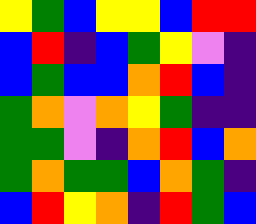[["yellow", "green", "blue", "yellow", "yellow", "blue", "red", "red"], ["blue", "red", "indigo", "blue", "green", "yellow", "violet", "indigo"], ["blue", "green", "blue", "blue", "orange", "red", "blue", "indigo"], ["green", "orange", "violet", "orange", "yellow", "green", "indigo", "indigo"], ["green", "green", "violet", "indigo", "orange", "red", "blue", "orange"], ["green", "orange", "green", "green", "blue", "orange", "green", "indigo"], ["blue", "red", "yellow", "orange", "indigo", "red", "green", "blue"]]